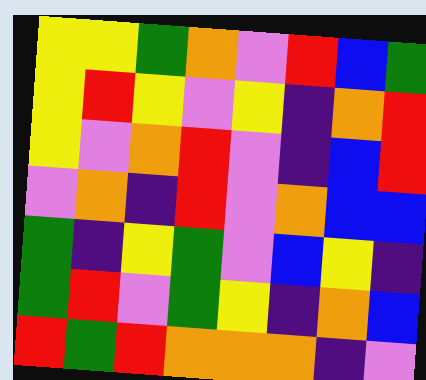[["yellow", "yellow", "green", "orange", "violet", "red", "blue", "green"], ["yellow", "red", "yellow", "violet", "yellow", "indigo", "orange", "red"], ["yellow", "violet", "orange", "red", "violet", "indigo", "blue", "red"], ["violet", "orange", "indigo", "red", "violet", "orange", "blue", "blue"], ["green", "indigo", "yellow", "green", "violet", "blue", "yellow", "indigo"], ["green", "red", "violet", "green", "yellow", "indigo", "orange", "blue"], ["red", "green", "red", "orange", "orange", "orange", "indigo", "violet"]]